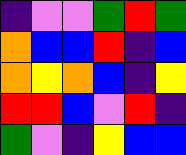[["indigo", "violet", "violet", "green", "red", "green"], ["orange", "blue", "blue", "red", "indigo", "blue"], ["orange", "yellow", "orange", "blue", "indigo", "yellow"], ["red", "red", "blue", "violet", "red", "indigo"], ["green", "violet", "indigo", "yellow", "blue", "blue"]]